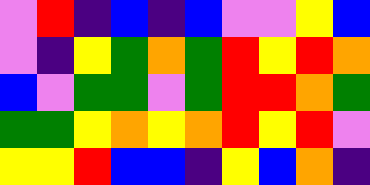[["violet", "red", "indigo", "blue", "indigo", "blue", "violet", "violet", "yellow", "blue"], ["violet", "indigo", "yellow", "green", "orange", "green", "red", "yellow", "red", "orange"], ["blue", "violet", "green", "green", "violet", "green", "red", "red", "orange", "green"], ["green", "green", "yellow", "orange", "yellow", "orange", "red", "yellow", "red", "violet"], ["yellow", "yellow", "red", "blue", "blue", "indigo", "yellow", "blue", "orange", "indigo"]]